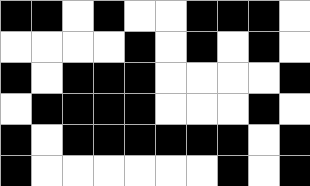[["black", "black", "white", "black", "white", "white", "black", "black", "black", "white"], ["white", "white", "white", "white", "black", "white", "black", "white", "black", "white"], ["black", "white", "black", "black", "black", "white", "white", "white", "white", "black"], ["white", "black", "black", "black", "black", "white", "white", "white", "black", "white"], ["black", "white", "black", "black", "black", "black", "black", "black", "white", "black"], ["black", "white", "white", "white", "white", "white", "white", "black", "white", "black"]]